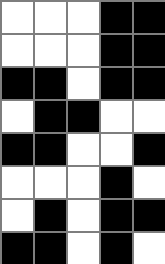[["white", "white", "white", "black", "black"], ["white", "white", "white", "black", "black"], ["black", "black", "white", "black", "black"], ["white", "black", "black", "white", "white"], ["black", "black", "white", "white", "black"], ["white", "white", "white", "black", "white"], ["white", "black", "white", "black", "black"], ["black", "black", "white", "black", "white"]]